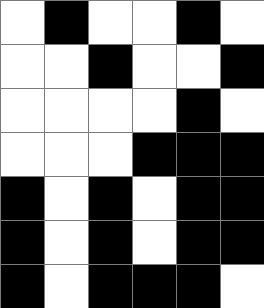[["white", "black", "white", "white", "black", "white"], ["white", "white", "black", "white", "white", "black"], ["white", "white", "white", "white", "black", "white"], ["white", "white", "white", "black", "black", "black"], ["black", "white", "black", "white", "black", "black"], ["black", "white", "black", "white", "black", "black"], ["black", "white", "black", "black", "black", "white"]]